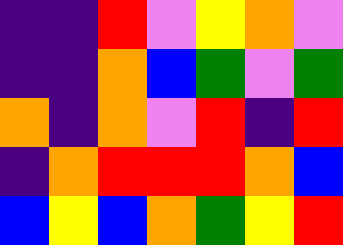[["indigo", "indigo", "red", "violet", "yellow", "orange", "violet"], ["indigo", "indigo", "orange", "blue", "green", "violet", "green"], ["orange", "indigo", "orange", "violet", "red", "indigo", "red"], ["indigo", "orange", "red", "red", "red", "orange", "blue"], ["blue", "yellow", "blue", "orange", "green", "yellow", "red"]]